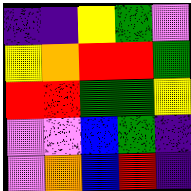[["indigo", "indigo", "yellow", "green", "violet"], ["yellow", "orange", "red", "red", "green"], ["red", "red", "green", "green", "yellow"], ["violet", "violet", "blue", "green", "indigo"], ["violet", "orange", "blue", "red", "indigo"]]